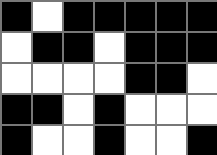[["black", "white", "black", "black", "black", "black", "black"], ["white", "black", "black", "white", "black", "black", "black"], ["white", "white", "white", "white", "black", "black", "white"], ["black", "black", "white", "black", "white", "white", "white"], ["black", "white", "white", "black", "white", "white", "black"]]